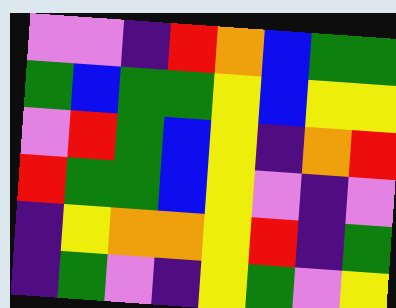[["violet", "violet", "indigo", "red", "orange", "blue", "green", "green"], ["green", "blue", "green", "green", "yellow", "blue", "yellow", "yellow"], ["violet", "red", "green", "blue", "yellow", "indigo", "orange", "red"], ["red", "green", "green", "blue", "yellow", "violet", "indigo", "violet"], ["indigo", "yellow", "orange", "orange", "yellow", "red", "indigo", "green"], ["indigo", "green", "violet", "indigo", "yellow", "green", "violet", "yellow"]]